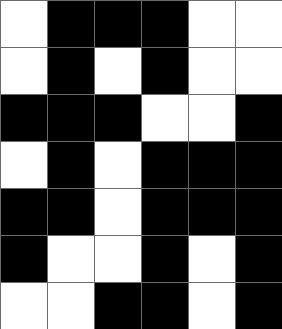[["white", "black", "black", "black", "white", "white"], ["white", "black", "white", "black", "white", "white"], ["black", "black", "black", "white", "white", "black"], ["white", "black", "white", "black", "black", "black"], ["black", "black", "white", "black", "black", "black"], ["black", "white", "white", "black", "white", "black"], ["white", "white", "black", "black", "white", "black"]]